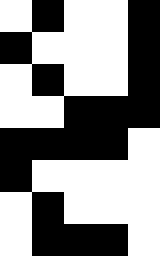[["white", "black", "white", "white", "black"], ["black", "white", "white", "white", "black"], ["white", "black", "white", "white", "black"], ["white", "white", "black", "black", "black"], ["black", "black", "black", "black", "white"], ["black", "white", "white", "white", "white"], ["white", "black", "white", "white", "white"], ["white", "black", "black", "black", "white"]]